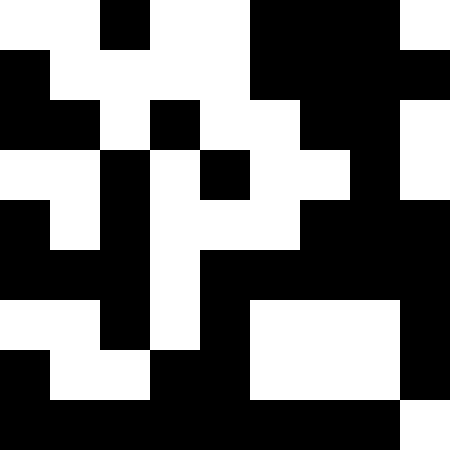[["white", "white", "black", "white", "white", "black", "black", "black", "white"], ["black", "white", "white", "white", "white", "black", "black", "black", "black"], ["black", "black", "white", "black", "white", "white", "black", "black", "white"], ["white", "white", "black", "white", "black", "white", "white", "black", "white"], ["black", "white", "black", "white", "white", "white", "black", "black", "black"], ["black", "black", "black", "white", "black", "black", "black", "black", "black"], ["white", "white", "black", "white", "black", "white", "white", "white", "black"], ["black", "white", "white", "black", "black", "white", "white", "white", "black"], ["black", "black", "black", "black", "black", "black", "black", "black", "white"]]